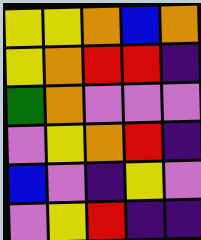[["yellow", "yellow", "orange", "blue", "orange"], ["yellow", "orange", "red", "red", "indigo"], ["green", "orange", "violet", "violet", "violet"], ["violet", "yellow", "orange", "red", "indigo"], ["blue", "violet", "indigo", "yellow", "violet"], ["violet", "yellow", "red", "indigo", "indigo"]]